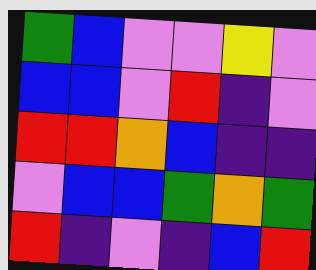[["green", "blue", "violet", "violet", "yellow", "violet"], ["blue", "blue", "violet", "red", "indigo", "violet"], ["red", "red", "orange", "blue", "indigo", "indigo"], ["violet", "blue", "blue", "green", "orange", "green"], ["red", "indigo", "violet", "indigo", "blue", "red"]]